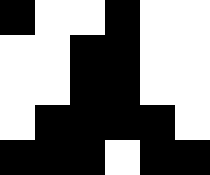[["black", "white", "white", "black", "white", "white"], ["white", "white", "black", "black", "white", "white"], ["white", "white", "black", "black", "white", "white"], ["white", "black", "black", "black", "black", "white"], ["black", "black", "black", "white", "black", "black"]]